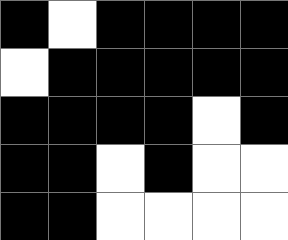[["black", "white", "black", "black", "black", "black"], ["white", "black", "black", "black", "black", "black"], ["black", "black", "black", "black", "white", "black"], ["black", "black", "white", "black", "white", "white"], ["black", "black", "white", "white", "white", "white"]]